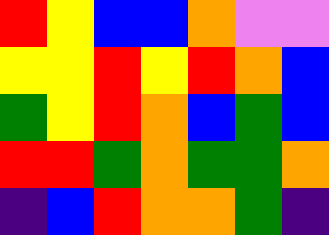[["red", "yellow", "blue", "blue", "orange", "violet", "violet"], ["yellow", "yellow", "red", "yellow", "red", "orange", "blue"], ["green", "yellow", "red", "orange", "blue", "green", "blue"], ["red", "red", "green", "orange", "green", "green", "orange"], ["indigo", "blue", "red", "orange", "orange", "green", "indigo"]]